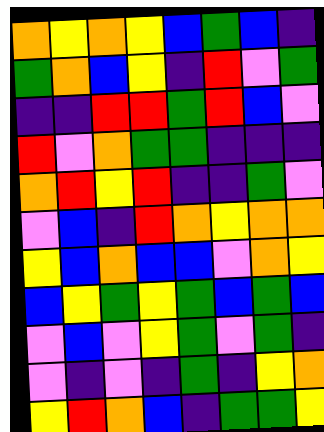[["orange", "yellow", "orange", "yellow", "blue", "green", "blue", "indigo"], ["green", "orange", "blue", "yellow", "indigo", "red", "violet", "green"], ["indigo", "indigo", "red", "red", "green", "red", "blue", "violet"], ["red", "violet", "orange", "green", "green", "indigo", "indigo", "indigo"], ["orange", "red", "yellow", "red", "indigo", "indigo", "green", "violet"], ["violet", "blue", "indigo", "red", "orange", "yellow", "orange", "orange"], ["yellow", "blue", "orange", "blue", "blue", "violet", "orange", "yellow"], ["blue", "yellow", "green", "yellow", "green", "blue", "green", "blue"], ["violet", "blue", "violet", "yellow", "green", "violet", "green", "indigo"], ["violet", "indigo", "violet", "indigo", "green", "indigo", "yellow", "orange"], ["yellow", "red", "orange", "blue", "indigo", "green", "green", "yellow"]]